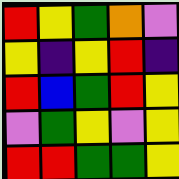[["red", "yellow", "green", "orange", "violet"], ["yellow", "indigo", "yellow", "red", "indigo"], ["red", "blue", "green", "red", "yellow"], ["violet", "green", "yellow", "violet", "yellow"], ["red", "red", "green", "green", "yellow"]]